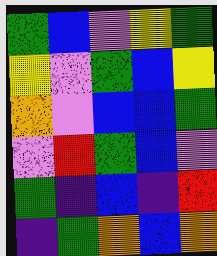[["green", "blue", "violet", "yellow", "green"], ["yellow", "violet", "green", "blue", "yellow"], ["orange", "violet", "blue", "blue", "green"], ["violet", "red", "green", "blue", "violet"], ["green", "indigo", "blue", "indigo", "red"], ["indigo", "green", "orange", "blue", "orange"]]